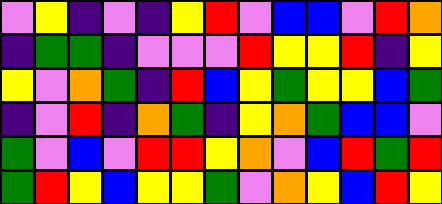[["violet", "yellow", "indigo", "violet", "indigo", "yellow", "red", "violet", "blue", "blue", "violet", "red", "orange"], ["indigo", "green", "green", "indigo", "violet", "violet", "violet", "red", "yellow", "yellow", "red", "indigo", "yellow"], ["yellow", "violet", "orange", "green", "indigo", "red", "blue", "yellow", "green", "yellow", "yellow", "blue", "green"], ["indigo", "violet", "red", "indigo", "orange", "green", "indigo", "yellow", "orange", "green", "blue", "blue", "violet"], ["green", "violet", "blue", "violet", "red", "red", "yellow", "orange", "violet", "blue", "red", "green", "red"], ["green", "red", "yellow", "blue", "yellow", "yellow", "green", "violet", "orange", "yellow", "blue", "red", "yellow"]]